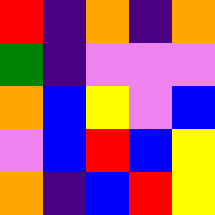[["red", "indigo", "orange", "indigo", "orange"], ["green", "indigo", "violet", "violet", "violet"], ["orange", "blue", "yellow", "violet", "blue"], ["violet", "blue", "red", "blue", "yellow"], ["orange", "indigo", "blue", "red", "yellow"]]